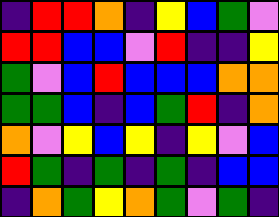[["indigo", "red", "red", "orange", "indigo", "yellow", "blue", "green", "violet"], ["red", "red", "blue", "blue", "violet", "red", "indigo", "indigo", "yellow"], ["green", "violet", "blue", "red", "blue", "blue", "blue", "orange", "orange"], ["green", "green", "blue", "indigo", "blue", "green", "red", "indigo", "orange"], ["orange", "violet", "yellow", "blue", "yellow", "indigo", "yellow", "violet", "blue"], ["red", "green", "indigo", "green", "indigo", "green", "indigo", "blue", "blue"], ["indigo", "orange", "green", "yellow", "orange", "green", "violet", "green", "indigo"]]